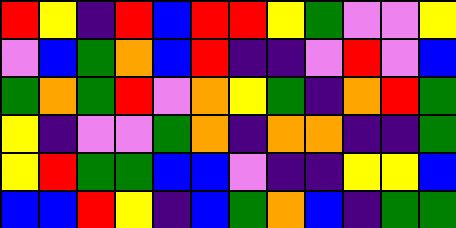[["red", "yellow", "indigo", "red", "blue", "red", "red", "yellow", "green", "violet", "violet", "yellow"], ["violet", "blue", "green", "orange", "blue", "red", "indigo", "indigo", "violet", "red", "violet", "blue"], ["green", "orange", "green", "red", "violet", "orange", "yellow", "green", "indigo", "orange", "red", "green"], ["yellow", "indigo", "violet", "violet", "green", "orange", "indigo", "orange", "orange", "indigo", "indigo", "green"], ["yellow", "red", "green", "green", "blue", "blue", "violet", "indigo", "indigo", "yellow", "yellow", "blue"], ["blue", "blue", "red", "yellow", "indigo", "blue", "green", "orange", "blue", "indigo", "green", "green"]]